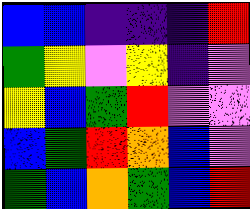[["blue", "blue", "indigo", "indigo", "indigo", "red"], ["green", "yellow", "violet", "yellow", "indigo", "violet"], ["yellow", "blue", "green", "red", "violet", "violet"], ["blue", "green", "red", "orange", "blue", "violet"], ["green", "blue", "orange", "green", "blue", "red"]]